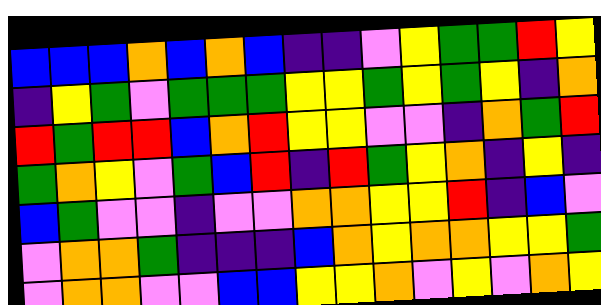[["blue", "blue", "blue", "orange", "blue", "orange", "blue", "indigo", "indigo", "violet", "yellow", "green", "green", "red", "yellow"], ["indigo", "yellow", "green", "violet", "green", "green", "green", "yellow", "yellow", "green", "yellow", "green", "yellow", "indigo", "orange"], ["red", "green", "red", "red", "blue", "orange", "red", "yellow", "yellow", "violet", "violet", "indigo", "orange", "green", "red"], ["green", "orange", "yellow", "violet", "green", "blue", "red", "indigo", "red", "green", "yellow", "orange", "indigo", "yellow", "indigo"], ["blue", "green", "violet", "violet", "indigo", "violet", "violet", "orange", "orange", "yellow", "yellow", "red", "indigo", "blue", "violet"], ["violet", "orange", "orange", "green", "indigo", "indigo", "indigo", "blue", "orange", "yellow", "orange", "orange", "yellow", "yellow", "green"], ["violet", "orange", "orange", "violet", "violet", "blue", "blue", "yellow", "yellow", "orange", "violet", "yellow", "violet", "orange", "yellow"]]